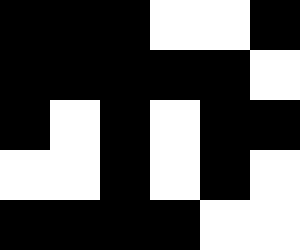[["black", "black", "black", "white", "white", "black"], ["black", "black", "black", "black", "black", "white"], ["black", "white", "black", "white", "black", "black"], ["white", "white", "black", "white", "black", "white"], ["black", "black", "black", "black", "white", "white"]]